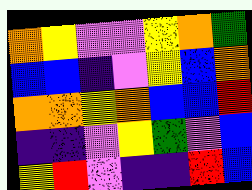[["orange", "yellow", "violet", "violet", "yellow", "orange", "green"], ["blue", "blue", "indigo", "violet", "yellow", "blue", "orange"], ["orange", "orange", "yellow", "orange", "blue", "blue", "red"], ["indigo", "indigo", "violet", "yellow", "green", "violet", "blue"], ["yellow", "red", "violet", "indigo", "indigo", "red", "blue"]]